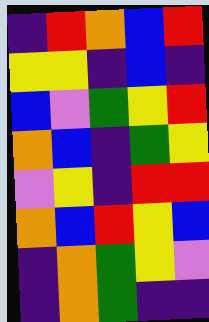[["indigo", "red", "orange", "blue", "red"], ["yellow", "yellow", "indigo", "blue", "indigo"], ["blue", "violet", "green", "yellow", "red"], ["orange", "blue", "indigo", "green", "yellow"], ["violet", "yellow", "indigo", "red", "red"], ["orange", "blue", "red", "yellow", "blue"], ["indigo", "orange", "green", "yellow", "violet"], ["indigo", "orange", "green", "indigo", "indigo"]]